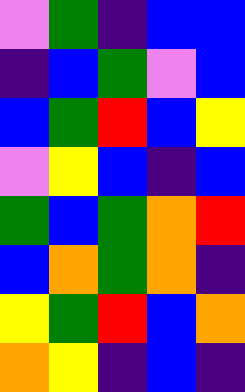[["violet", "green", "indigo", "blue", "blue"], ["indigo", "blue", "green", "violet", "blue"], ["blue", "green", "red", "blue", "yellow"], ["violet", "yellow", "blue", "indigo", "blue"], ["green", "blue", "green", "orange", "red"], ["blue", "orange", "green", "orange", "indigo"], ["yellow", "green", "red", "blue", "orange"], ["orange", "yellow", "indigo", "blue", "indigo"]]